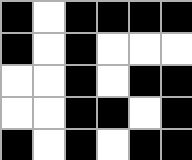[["black", "white", "black", "black", "black", "black"], ["black", "white", "black", "white", "white", "white"], ["white", "white", "black", "white", "black", "black"], ["white", "white", "black", "black", "white", "black"], ["black", "white", "black", "white", "black", "black"]]